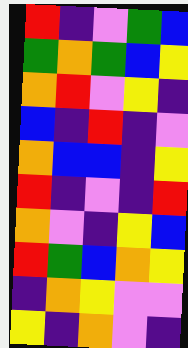[["red", "indigo", "violet", "green", "blue"], ["green", "orange", "green", "blue", "yellow"], ["orange", "red", "violet", "yellow", "indigo"], ["blue", "indigo", "red", "indigo", "violet"], ["orange", "blue", "blue", "indigo", "yellow"], ["red", "indigo", "violet", "indigo", "red"], ["orange", "violet", "indigo", "yellow", "blue"], ["red", "green", "blue", "orange", "yellow"], ["indigo", "orange", "yellow", "violet", "violet"], ["yellow", "indigo", "orange", "violet", "indigo"]]